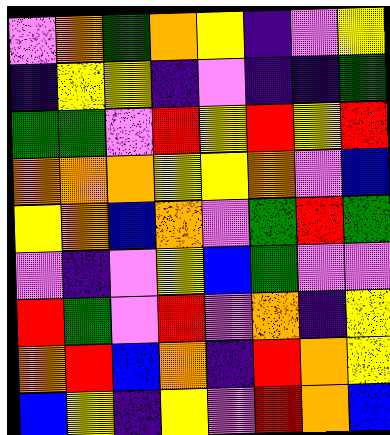[["violet", "orange", "green", "orange", "yellow", "indigo", "violet", "yellow"], ["indigo", "yellow", "yellow", "indigo", "violet", "indigo", "indigo", "green"], ["green", "green", "violet", "red", "yellow", "red", "yellow", "red"], ["orange", "orange", "orange", "yellow", "yellow", "orange", "violet", "blue"], ["yellow", "orange", "blue", "orange", "violet", "green", "red", "green"], ["violet", "indigo", "violet", "yellow", "blue", "green", "violet", "violet"], ["red", "green", "violet", "red", "violet", "orange", "indigo", "yellow"], ["orange", "red", "blue", "orange", "indigo", "red", "orange", "yellow"], ["blue", "yellow", "indigo", "yellow", "violet", "red", "orange", "blue"]]